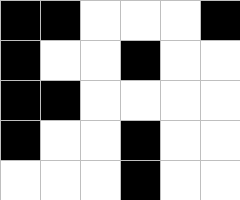[["black", "black", "white", "white", "white", "black"], ["black", "white", "white", "black", "white", "white"], ["black", "black", "white", "white", "white", "white"], ["black", "white", "white", "black", "white", "white"], ["white", "white", "white", "black", "white", "white"]]